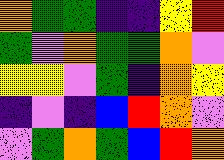[["orange", "green", "green", "indigo", "indigo", "yellow", "red"], ["green", "violet", "orange", "green", "green", "orange", "violet"], ["yellow", "yellow", "violet", "green", "indigo", "orange", "yellow"], ["indigo", "violet", "indigo", "blue", "red", "orange", "violet"], ["violet", "green", "orange", "green", "blue", "red", "orange"]]